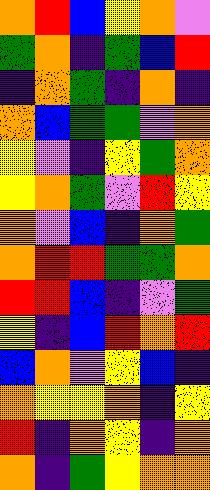[["orange", "red", "blue", "yellow", "orange", "violet"], ["green", "orange", "indigo", "green", "blue", "red"], ["indigo", "orange", "green", "indigo", "orange", "indigo"], ["orange", "blue", "green", "green", "violet", "orange"], ["yellow", "violet", "indigo", "yellow", "green", "orange"], ["yellow", "orange", "green", "violet", "red", "yellow"], ["orange", "violet", "blue", "indigo", "orange", "green"], ["orange", "red", "red", "green", "green", "orange"], ["red", "red", "blue", "indigo", "violet", "green"], ["yellow", "indigo", "blue", "red", "orange", "red"], ["blue", "orange", "violet", "yellow", "blue", "indigo"], ["orange", "yellow", "yellow", "orange", "indigo", "yellow"], ["red", "indigo", "orange", "yellow", "indigo", "orange"], ["orange", "indigo", "green", "yellow", "orange", "orange"]]